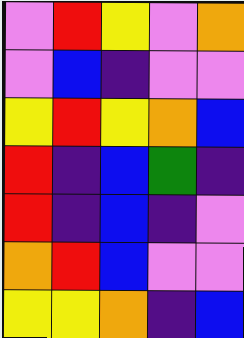[["violet", "red", "yellow", "violet", "orange"], ["violet", "blue", "indigo", "violet", "violet"], ["yellow", "red", "yellow", "orange", "blue"], ["red", "indigo", "blue", "green", "indigo"], ["red", "indigo", "blue", "indigo", "violet"], ["orange", "red", "blue", "violet", "violet"], ["yellow", "yellow", "orange", "indigo", "blue"]]